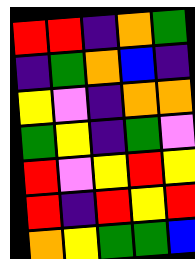[["red", "red", "indigo", "orange", "green"], ["indigo", "green", "orange", "blue", "indigo"], ["yellow", "violet", "indigo", "orange", "orange"], ["green", "yellow", "indigo", "green", "violet"], ["red", "violet", "yellow", "red", "yellow"], ["red", "indigo", "red", "yellow", "red"], ["orange", "yellow", "green", "green", "blue"]]